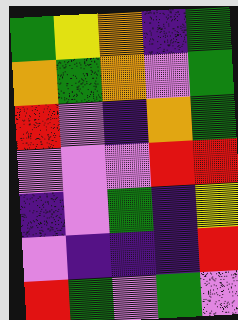[["green", "yellow", "orange", "indigo", "green"], ["orange", "green", "orange", "violet", "green"], ["red", "violet", "indigo", "orange", "green"], ["violet", "violet", "violet", "red", "red"], ["indigo", "violet", "green", "indigo", "yellow"], ["violet", "indigo", "indigo", "indigo", "red"], ["red", "green", "violet", "green", "violet"]]